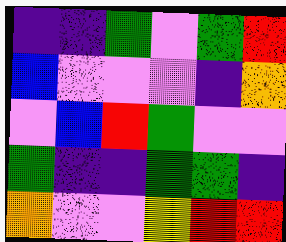[["indigo", "indigo", "green", "violet", "green", "red"], ["blue", "violet", "violet", "violet", "indigo", "orange"], ["violet", "blue", "red", "green", "violet", "violet"], ["green", "indigo", "indigo", "green", "green", "indigo"], ["orange", "violet", "violet", "yellow", "red", "red"]]